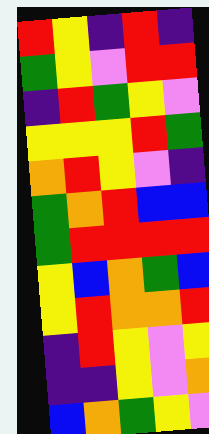[["red", "yellow", "indigo", "red", "indigo"], ["green", "yellow", "violet", "red", "red"], ["indigo", "red", "green", "yellow", "violet"], ["yellow", "yellow", "yellow", "red", "green"], ["orange", "red", "yellow", "violet", "indigo"], ["green", "orange", "red", "blue", "blue"], ["green", "red", "red", "red", "red"], ["yellow", "blue", "orange", "green", "blue"], ["yellow", "red", "orange", "orange", "red"], ["indigo", "red", "yellow", "violet", "yellow"], ["indigo", "indigo", "yellow", "violet", "orange"], ["blue", "orange", "green", "yellow", "violet"]]